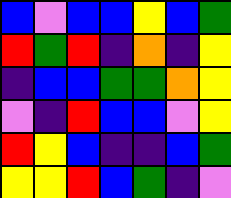[["blue", "violet", "blue", "blue", "yellow", "blue", "green"], ["red", "green", "red", "indigo", "orange", "indigo", "yellow"], ["indigo", "blue", "blue", "green", "green", "orange", "yellow"], ["violet", "indigo", "red", "blue", "blue", "violet", "yellow"], ["red", "yellow", "blue", "indigo", "indigo", "blue", "green"], ["yellow", "yellow", "red", "blue", "green", "indigo", "violet"]]